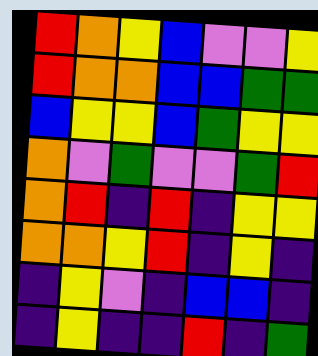[["red", "orange", "yellow", "blue", "violet", "violet", "yellow"], ["red", "orange", "orange", "blue", "blue", "green", "green"], ["blue", "yellow", "yellow", "blue", "green", "yellow", "yellow"], ["orange", "violet", "green", "violet", "violet", "green", "red"], ["orange", "red", "indigo", "red", "indigo", "yellow", "yellow"], ["orange", "orange", "yellow", "red", "indigo", "yellow", "indigo"], ["indigo", "yellow", "violet", "indigo", "blue", "blue", "indigo"], ["indigo", "yellow", "indigo", "indigo", "red", "indigo", "green"]]